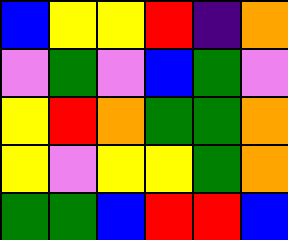[["blue", "yellow", "yellow", "red", "indigo", "orange"], ["violet", "green", "violet", "blue", "green", "violet"], ["yellow", "red", "orange", "green", "green", "orange"], ["yellow", "violet", "yellow", "yellow", "green", "orange"], ["green", "green", "blue", "red", "red", "blue"]]